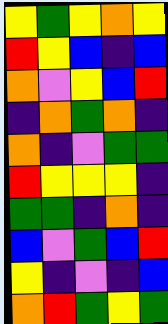[["yellow", "green", "yellow", "orange", "yellow"], ["red", "yellow", "blue", "indigo", "blue"], ["orange", "violet", "yellow", "blue", "red"], ["indigo", "orange", "green", "orange", "indigo"], ["orange", "indigo", "violet", "green", "green"], ["red", "yellow", "yellow", "yellow", "indigo"], ["green", "green", "indigo", "orange", "indigo"], ["blue", "violet", "green", "blue", "red"], ["yellow", "indigo", "violet", "indigo", "blue"], ["orange", "red", "green", "yellow", "green"]]